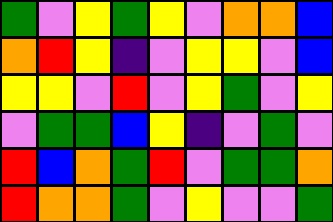[["green", "violet", "yellow", "green", "yellow", "violet", "orange", "orange", "blue"], ["orange", "red", "yellow", "indigo", "violet", "yellow", "yellow", "violet", "blue"], ["yellow", "yellow", "violet", "red", "violet", "yellow", "green", "violet", "yellow"], ["violet", "green", "green", "blue", "yellow", "indigo", "violet", "green", "violet"], ["red", "blue", "orange", "green", "red", "violet", "green", "green", "orange"], ["red", "orange", "orange", "green", "violet", "yellow", "violet", "violet", "green"]]